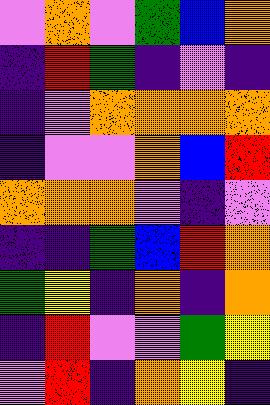[["violet", "orange", "violet", "green", "blue", "orange"], ["indigo", "red", "green", "indigo", "violet", "indigo"], ["indigo", "violet", "orange", "orange", "orange", "orange"], ["indigo", "violet", "violet", "orange", "blue", "red"], ["orange", "orange", "orange", "violet", "indigo", "violet"], ["indigo", "indigo", "green", "blue", "red", "orange"], ["green", "yellow", "indigo", "orange", "indigo", "orange"], ["indigo", "red", "violet", "violet", "green", "yellow"], ["violet", "red", "indigo", "orange", "yellow", "indigo"]]